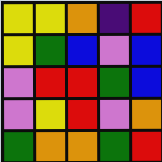[["yellow", "yellow", "orange", "indigo", "red"], ["yellow", "green", "blue", "violet", "blue"], ["violet", "red", "red", "green", "blue"], ["violet", "yellow", "red", "violet", "orange"], ["green", "orange", "orange", "green", "red"]]